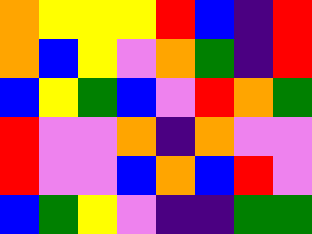[["orange", "yellow", "yellow", "yellow", "red", "blue", "indigo", "red"], ["orange", "blue", "yellow", "violet", "orange", "green", "indigo", "red"], ["blue", "yellow", "green", "blue", "violet", "red", "orange", "green"], ["red", "violet", "violet", "orange", "indigo", "orange", "violet", "violet"], ["red", "violet", "violet", "blue", "orange", "blue", "red", "violet"], ["blue", "green", "yellow", "violet", "indigo", "indigo", "green", "green"]]